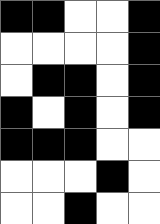[["black", "black", "white", "white", "black"], ["white", "white", "white", "white", "black"], ["white", "black", "black", "white", "black"], ["black", "white", "black", "white", "black"], ["black", "black", "black", "white", "white"], ["white", "white", "white", "black", "white"], ["white", "white", "black", "white", "white"]]